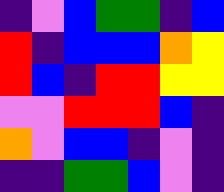[["indigo", "violet", "blue", "green", "green", "indigo", "blue"], ["red", "indigo", "blue", "blue", "blue", "orange", "yellow"], ["red", "blue", "indigo", "red", "red", "yellow", "yellow"], ["violet", "violet", "red", "red", "red", "blue", "indigo"], ["orange", "violet", "blue", "blue", "indigo", "violet", "indigo"], ["indigo", "indigo", "green", "green", "blue", "violet", "indigo"]]